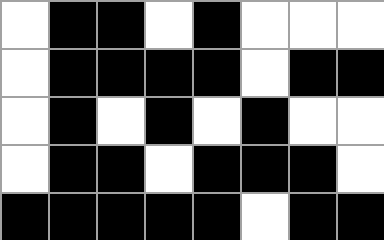[["white", "black", "black", "white", "black", "white", "white", "white"], ["white", "black", "black", "black", "black", "white", "black", "black"], ["white", "black", "white", "black", "white", "black", "white", "white"], ["white", "black", "black", "white", "black", "black", "black", "white"], ["black", "black", "black", "black", "black", "white", "black", "black"]]